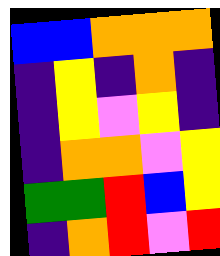[["blue", "blue", "orange", "orange", "orange"], ["indigo", "yellow", "indigo", "orange", "indigo"], ["indigo", "yellow", "violet", "yellow", "indigo"], ["indigo", "orange", "orange", "violet", "yellow"], ["green", "green", "red", "blue", "yellow"], ["indigo", "orange", "red", "violet", "red"]]